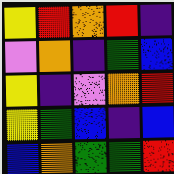[["yellow", "red", "orange", "red", "indigo"], ["violet", "orange", "indigo", "green", "blue"], ["yellow", "indigo", "violet", "orange", "red"], ["yellow", "green", "blue", "indigo", "blue"], ["blue", "orange", "green", "green", "red"]]